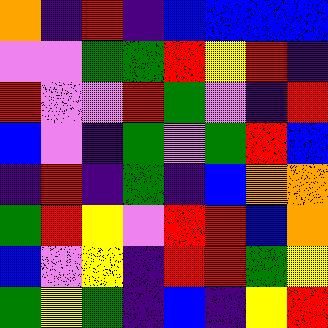[["orange", "indigo", "red", "indigo", "blue", "blue", "blue", "blue"], ["violet", "violet", "green", "green", "red", "yellow", "red", "indigo"], ["red", "violet", "violet", "red", "green", "violet", "indigo", "red"], ["blue", "violet", "indigo", "green", "violet", "green", "red", "blue"], ["indigo", "red", "indigo", "green", "indigo", "blue", "orange", "orange"], ["green", "red", "yellow", "violet", "red", "red", "blue", "orange"], ["blue", "violet", "yellow", "indigo", "red", "red", "green", "yellow"], ["green", "yellow", "green", "indigo", "blue", "indigo", "yellow", "red"]]